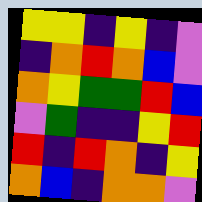[["yellow", "yellow", "indigo", "yellow", "indigo", "violet"], ["indigo", "orange", "red", "orange", "blue", "violet"], ["orange", "yellow", "green", "green", "red", "blue"], ["violet", "green", "indigo", "indigo", "yellow", "red"], ["red", "indigo", "red", "orange", "indigo", "yellow"], ["orange", "blue", "indigo", "orange", "orange", "violet"]]